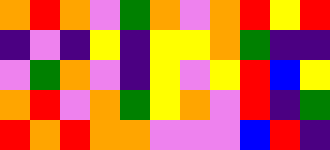[["orange", "red", "orange", "violet", "green", "orange", "violet", "orange", "red", "yellow", "red"], ["indigo", "violet", "indigo", "yellow", "indigo", "yellow", "yellow", "orange", "green", "indigo", "indigo"], ["violet", "green", "orange", "violet", "indigo", "yellow", "violet", "yellow", "red", "blue", "yellow"], ["orange", "red", "violet", "orange", "green", "yellow", "orange", "violet", "red", "indigo", "green"], ["red", "orange", "red", "orange", "orange", "violet", "violet", "violet", "blue", "red", "indigo"]]